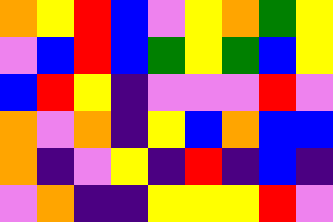[["orange", "yellow", "red", "blue", "violet", "yellow", "orange", "green", "yellow"], ["violet", "blue", "red", "blue", "green", "yellow", "green", "blue", "yellow"], ["blue", "red", "yellow", "indigo", "violet", "violet", "violet", "red", "violet"], ["orange", "violet", "orange", "indigo", "yellow", "blue", "orange", "blue", "blue"], ["orange", "indigo", "violet", "yellow", "indigo", "red", "indigo", "blue", "indigo"], ["violet", "orange", "indigo", "indigo", "yellow", "yellow", "yellow", "red", "violet"]]